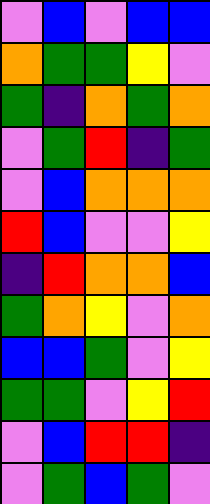[["violet", "blue", "violet", "blue", "blue"], ["orange", "green", "green", "yellow", "violet"], ["green", "indigo", "orange", "green", "orange"], ["violet", "green", "red", "indigo", "green"], ["violet", "blue", "orange", "orange", "orange"], ["red", "blue", "violet", "violet", "yellow"], ["indigo", "red", "orange", "orange", "blue"], ["green", "orange", "yellow", "violet", "orange"], ["blue", "blue", "green", "violet", "yellow"], ["green", "green", "violet", "yellow", "red"], ["violet", "blue", "red", "red", "indigo"], ["violet", "green", "blue", "green", "violet"]]